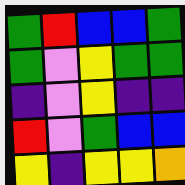[["green", "red", "blue", "blue", "green"], ["green", "violet", "yellow", "green", "green"], ["indigo", "violet", "yellow", "indigo", "indigo"], ["red", "violet", "green", "blue", "blue"], ["yellow", "indigo", "yellow", "yellow", "orange"]]